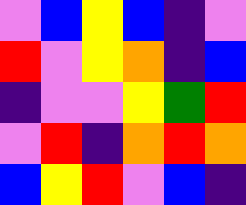[["violet", "blue", "yellow", "blue", "indigo", "violet"], ["red", "violet", "yellow", "orange", "indigo", "blue"], ["indigo", "violet", "violet", "yellow", "green", "red"], ["violet", "red", "indigo", "orange", "red", "orange"], ["blue", "yellow", "red", "violet", "blue", "indigo"]]